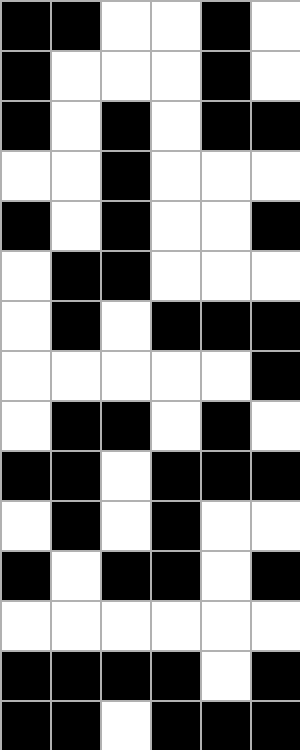[["black", "black", "white", "white", "black", "white"], ["black", "white", "white", "white", "black", "white"], ["black", "white", "black", "white", "black", "black"], ["white", "white", "black", "white", "white", "white"], ["black", "white", "black", "white", "white", "black"], ["white", "black", "black", "white", "white", "white"], ["white", "black", "white", "black", "black", "black"], ["white", "white", "white", "white", "white", "black"], ["white", "black", "black", "white", "black", "white"], ["black", "black", "white", "black", "black", "black"], ["white", "black", "white", "black", "white", "white"], ["black", "white", "black", "black", "white", "black"], ["white", "white", "white", "white", "white", "white"], ["black", "black", "black", "black", "white", "black"], ["black", "black", "white", "black", "black", "black"]]